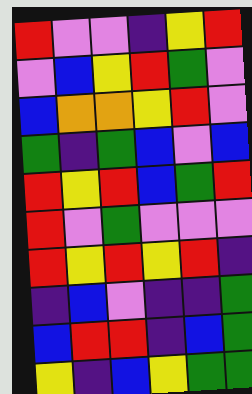[["red", "violet", "violet", "indigo", "yellow", "red"], ["violet", "blue", "yellow", "red", "green", "violet"], ["blue", "orange", "orange", "yellow", "red", "violet"], ["green", "indigo", "green", "blue", "violet", "blue"], ["red", "yellow", "red", "blue", "green", "red"], ["red", "violet", "green", "violet", "violet", "violet"], ["red", "yellow", "red", "yellow", "red", "indigo"], ["indigo", "blue", "violet", "indigo", "indigo", "green"], ["blue", "red", "red", "indigo", "blue", "green"], ["yellow", "indigo", "blue", "yellow", "green", "green"]]